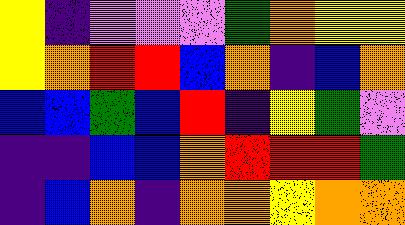[["yellow", "indigo", "violet", "violet", "violet", "green", "orange", "yellow", "yellow"], ["yellow", "orange", "red", "red", "blue", "orange", "indigo", "blue", "orange"], ["blue", "blue", "green", "blue", "red", "indigo", "yellow", "green", "violet"], ["indigo", "indigo", "blue", "blue", "orange", "red", "red", "red", "green"], ["indigo", "blue", "orange", "indigo", "orange", "orange", "yellow", "orange", "orange"]]